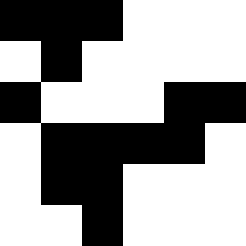[["black", "black", "black", "white", "white", "white"], ["white", "black", "white", "white", "white", "white"], ["black", "white", "white", "white", "black", "black"], ["white", "black", "black", "black", "black", "white"], ["white", "black", "black", "white", "white", "white"], ["white", "white", "black", "white", "white", "white"]]